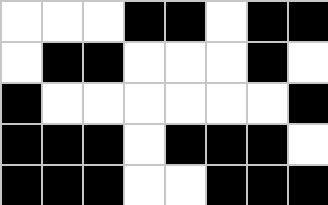[["white", "white", "white", "black", "black", "white", "black", "black"], ["white", "black", "black", "white", "white", "white", "black", "white"], ["black", "white", "white", "white", "white", "white", "white", "black"], ["black", "black", "black", "white", "black", "black", "black", "white"], ["black", "black", "black", "white", "white", "black", "black", "black"]]